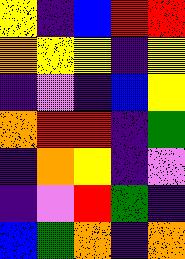[["yellow", "indigo", "blue", "red", "red"], ["orange", "yellow", "yellow", "indigo", "yellow"], ["indigo", "violet", "indigo", "blue", "yellow"], ["orange", "red", "red", "indigo", "green"], ["indigo", "orange", "yellow", "indigo", "violet"], ["indigo", "violet", "red", "green", "indigo"], ["blue", "green", "orange", "indigo", "orange"]]